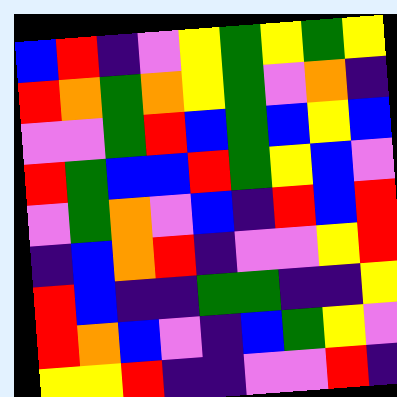[["blue", "red", "indigo", "violet", "yellow", "green", "yellow", "green", "yellow"], ["red", "orange", "green", "orange", "yellow", "green", "violet", "orange", "indigo"], ["violet", "violet", "green", "red", "blue", "green", "blue", "yellow", "blue"], ["red", "green", "blue", "blue", "red", "green", "yellow", "blue", "violet"], ["violet", "green", "orange", "violet", "blue", "indigo", "red", "blue", "red"], ["indigo", "blue", "orange", "red", "indigo", "violet", "violet", "yellow", "red"], ["red", "blue", "indigo", "indigo", "green", "green", "indigo", "indigo", "yellow"], ["red", "orange", "blue", "violet", "indigo", "blue", "green", "yellow", "violet"], ["yellow", "yellow", "red", "indigo", "indigo", "violet", "violet", "red", "indigo"]]